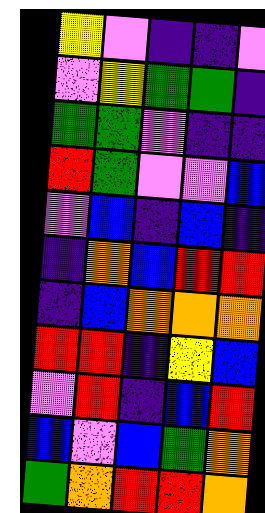[["yellow", "violet", "indigo", "indigo", "violet"], ["violet", "yellow", "green", "green", "indigo"], ["green", "green", "violet", "indigo", "indigo"], ["red", "green", "violet", "violet", "blue"], ["violet", "blue", "indigo", "blue", "indigo"], ["indigo", "orange", "blue", "red", "red"], ["indigo", "blue", "orange", "orange", "orange"], ["red", "red", "indigo", "yellow", "blue"], ["violet", "red", "indigo", "blue", "red"], ["blue", "violet", "blue", "green", "orange"], ["green", "orange", "red", "red", "orange"]]